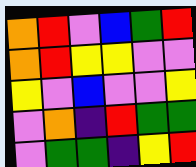[["orange", "red", "violet", "blue", "green", "red"], ["orange", "red", "yellow", "yellow", "violet", "violet"], ["yellow", "violet", "blue", "violet", "violet", "yellow"], ["violet", "orange", "indigo", "red", "green", "green"], ["violet", "green", "green", "indigo", "yellow", "red"]]